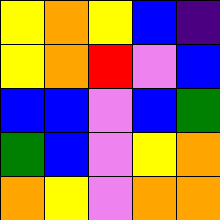[["yellow", "orange", "yellow", "blue", "indigo"], ["yellow", "orange", "red", "violet", "blue"], ["blue", "blue", "violet", "blue", "green"], ["green", "blue", "violet", "yellow", "orange"], ["orange", "yellow", "violet", "orange", "orange"]]